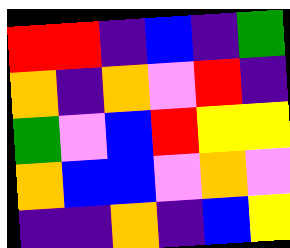[["red", "red", "indigo", "blue", "indigo", "green"], ["orange", "indigo", "orange", "violet", "red", "indigo"], ["green", "violet", "blue", "red", "yellow", "yellow"], ["orange", "blue", "blue", "violet", "orange", "violet"], ["indigo", "indigo", "orange", "indigo", "blue", "yellow"]]